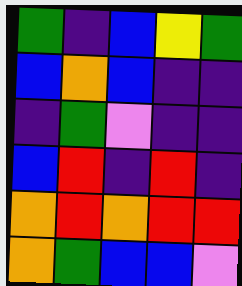[["green", "indigo", "blue", "yellow", "green"], ["blue", "orange", "blue", "indigo", "indigo"], ["indigo", "green", "violet", "indigo", "indigo"], ["blue", "red", "indigo", "red", "indigo"], ["orange", "red", "orange", "red", "red"], ["orange", "green", "blue", "blue", "violet"]]